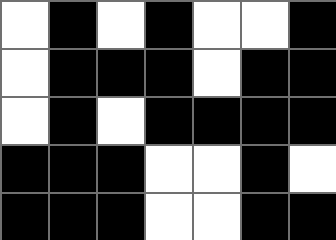[["white", "black", "white", "black", "white", "white", "black"], ["white", "black", "black", "black", "white", "black", "black"], ["white", "black", "white", "black", "black", "black", "black"], ["black", "black", "black", "white", "white", "black", "white"], ["black", "black", "black", "white", "white", "black", "black"]]